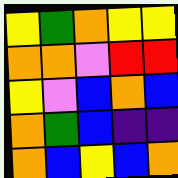[["yellow", "green", "orange", "yellow", "yellow"], ["orange", "orange", "violet", "red", "red"], ["yellow", "violet", "blue", "orange", "blue"], ["orange", "green", "blue", "indigo", "indigo"], ["orange", "blue", "yellow", "blue", "orange"]]